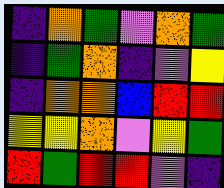[["indigo", "orange", "green", "violet", "orange", "green"], ["indigo", "green", "orange", "indigo", "violet", "yellow"], ["indigo", "orange", "orange", "blue", "red", "red"], ["yellow", "yellow", "orange", "violet", "yellow", "green"], ["red", "green", "red", "red", "violet", "indigo"]]